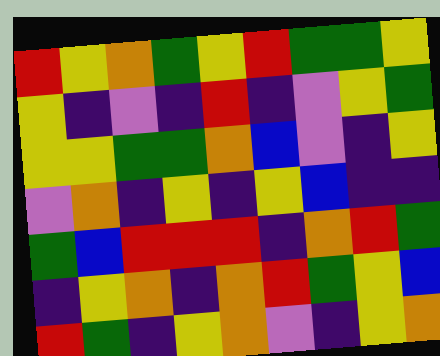[["red", "yellow", "orange", "green", "yellow", "red", "green", "green", "yellow"], ["yellow", "indigo", "violet", "indigo", "red", "indigo", "violet", "yellow", "green"], ["yellow", "yellow", "green", "green", "orange", "blue", "violet", "indigo", "yellow"], ["violet", "orange", "indigo", "yellow", "indigo", "yellow", "blue", "indigo", "indigo"], ["green", "blue", "red", "red", "red", "indigo", "orange", "red", "green"], ["indigo", "yellow", "orange", "indigo", "orange", "red", "green", "yellow", "blue"], ["red", "green", "indigo", "yellow", "orange", "violet", "indigo", "yellow", "orange"]]